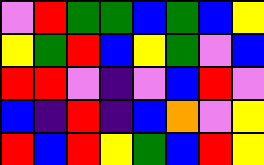[["violet", "red", "green", "green", "blue", "green", "blue", "yellow"], ["yellow", "green", "red", "blue", "yellow", "green", "violet", "blue"], ["red", "red", "violet", "indigo", "violet", "blue", "red", "violet"], ["blue", "indigo", "red", "indigo", "blue", "orange", "violet", "yellow"], ["red", "blue", "red", "yellow", "green", "blue", "red", "yellow"]]